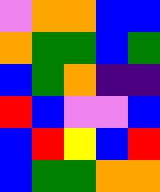[["violet", "orange", "orange", "blue", "blue"], ["orange", "green", "green", "blue", "green"], ["blue", "green", "orange", "indigo", "indigo"], ["red", "blue", "violet", "violet", "blue"], ["blue", "red", "yellow", "blue", "red"], ["blue", "green", "green", "orange", "orange"]]